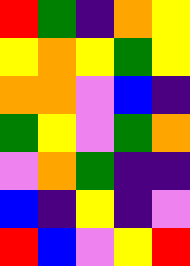[["red", "green", "indigo", "orange", "yellow"], ["yellow", "orange", "yellow", "green", "yellow"], ["orange", "orange", "violet", "blue", "indigo"], ["green", "yellow", "violet", "green", "orange"], ["violet", "orange", "green", "indigo", "indigo"], ["blue", "indigo", "yellow", "indigo", "violet"], ["red", "blue", "violet", "yellow", "red"]]